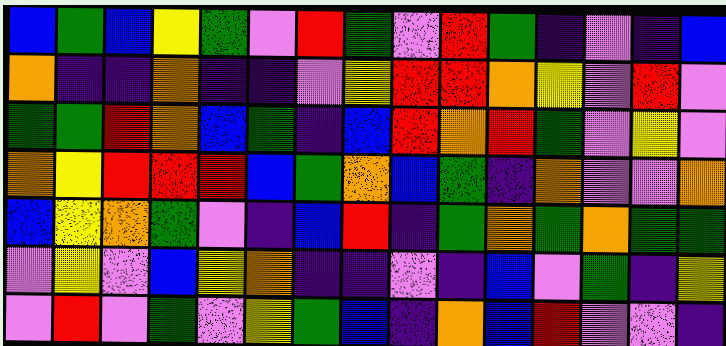[["blue", "green", "blue", "yellow", "green", "violet", "red", "green", "violet", "red", "green", "indigo", "violet", "indigo", "blue"], ["orange", "indigo", "indigo", "orange", "indigo", "indigo", "violet", "yellow", "red", "red", "orange", "yellow", "violet", "red", "violet"], ["green", "green", "red", "orange", "blue", "green", "indigo", "blue", "red", "orange", "red", "green", "violet", "yellow", "violet"], ["orange", "yellow", "red", "red", "red", "blue", "green", "orange", "blue", "green", "indigo", "orange", "violet", "violet", "orange"], ["blue", "yellow", "orange", "green", "violet", "indigo", "blue", "red", "indigo", "green", "orange", "green", "orange", "green", "green"], ["violet", "yellow", "violet", "blue", "yellow", "orange", "indigo", "indigo", "violet", "indigo", "blue", "violet", "green", "indigo", "yellow"], ["violet", "red", "violet", "green", "violet", "yellow", "green", "blue", "indigo", "orange", "blue", "red", "violet", "violet", "indigo"]]